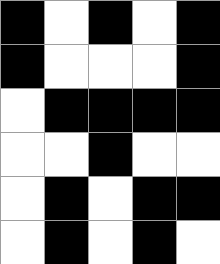[["black", "white", "black", "white", "black"], ["black", "white", "white", "white", "black"], ["white", "black", "black", "black", "black"], ["white", "white", "black", "white", "white"], ["white", "black", "white", "black", "black"], ["white", "black", "white", "black", "white"]]